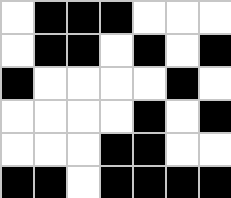[["white", "black", "black", "black", "white", "white", "white"], ["white", "black", "black", "white", "black", "white", "black"], ["black", "white", "white", "white", "white", "black", "white"], ["white", "white", "white", "white", "black", "white", "black"], ["white", "white", "white", "black", "black", "white", "white"], ["black", "black", "white", "black", "black", "black", "black"]]